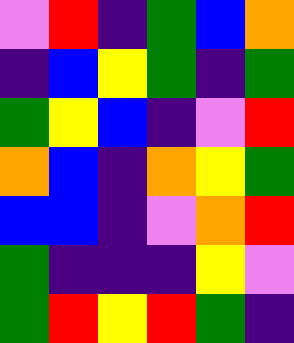[["violet", "red", "indigo", "green", "blue", "orange"], ["indigo", "blue", "yellow", "green", "indigo", "green"], ["green", "yellow", "blue", "indigo", "violet", "red"], ["orange", "blue", "indigo", "orange", "yellow", "green"], ["blue", "blue", "indigo", "violet", "orange", "red"], ["green", "indigo", "indigo", "indigo", "yellow", "violet"], ["green", "red", "yellow", "red", "green", "indigo"]]